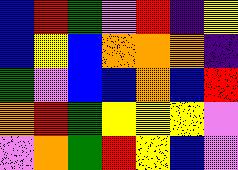[["blue", "red", "green", "violet", "red", "indigo", "yellow"], ["blue", "yellow", "blue", "orange", "orange", "orange", "indigo"], ["green", "violet", "blue", "blue", "orange", "blue", "red"], ["orange", "red", "green", "yellow", "yellow", "yellow", "violet"], ["violet", "orange", "green", "red", "yellow", "blue", "violet"]]